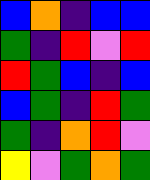[["blue", "orange", "indigo", "blue", "blue"], ["green", "indigo", "red", "violet", "red"], ["red", "green", "blue", "indigo", "blue"], ["blue", "green", "indigo", "red", "green"], ["green", "indigo", "orange", "red", "violet"], ["yellow", "violet", "green", "orange", "green"]]